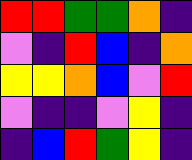[["red", "red", "green", "green", "orange", "indigo"], ["violet", "indigo", "red", "blue", "indigo", "orange"], ["yellow", "yellow", "orange", "blue", "violet", "red"], ["violet", "indigo", "indigo", "violet", "yellow", "indigo"], ["indigo", "blue", "red", "green", "yellow", "indigo"]]